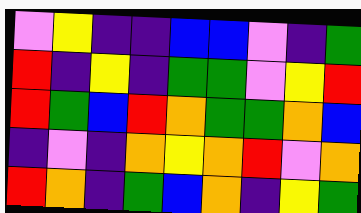[["violet", "yellow", "indigo", "indigo", "blue", "blue", "violet", "indigo", "green"], ["red", "indigo", "yellow", "indigo", "green", "green", "violet", "yellow", "red"], ["red", "green", "blue", "red", "orange", "green", "green", "orange", "blue"], ["indigo", "violet", "indigo", "orange", "yellow", "orange", "red", "violet", "orange"], ["red", "orange", "indigo", "green", "blue", "orange", "indigo", "yellow", "green"]]